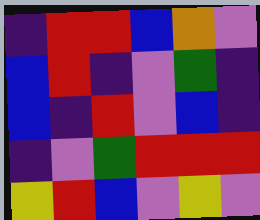[["indigo", "red", "red", "blue", "orange", "violet"], ["blue", "red", "indigo", "violet", "green", "indigo"], ["blue", "indigo", "red", "violet", "blue", "indigo"], ["indigo", "violet", "green", "red", "red", "red"], ["yellow", "red", "blue", "violet", "yellow", "violet"]]